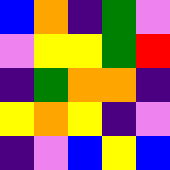[["blue", "orange", "indigo", "green", "violet"], ["violet", "yellow", "yellow", "green", "red"], ["indigo", "green", "orange", "orange", "indigo"], ["yellow", "orange", "yellow", "indigo", "violet"], ["indigo", "violet", "blue", "yellow", "blue"]]